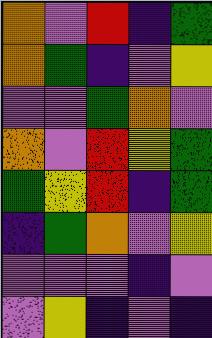[["orange", "violet", "red", "indigo", "green"], ["orange", "green", "indigo", "violet", "yellow"], ["violet", "violet", "green", "orange", "violet"], ["orange", "violet", "red", "yellow", "green"], ["green", "yellow", "red", "indigo", "green"], ["indigo", "green", "orange", "violet", "yellow"], ["violet", "violet", "violet", "indigo", "violet"], ["violet", "yellow", "indigo", "violet", "indigo"]]